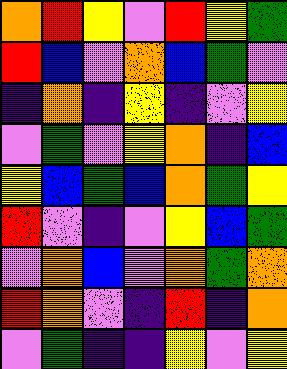[["orange", "red", "yellow", "violet", "red", "yellow", "green"], ["red", "blue", "violet", "orange", "blue", "green", "violet"], ["indigo", "orange", "indigo", "yellow", "indigo", "violet", "yellow"], ["violet", "green", "violet", "yellow", "orange", "indigo", "blue"], ["yellow", "blue", "green", "blue", "orange", "green", "yellow"], ["red", "violet", "indigo", "violet", "yellow", "blue", "green"], ["violet", "orange", "blue", "violet", "orange", "green", "orange"], ["red", "orange", "violet", "indigo", "red", "indigo", "orange"], ["violet", "green", "indigo", "indigo", "yellow", "violet", "yellow"]]